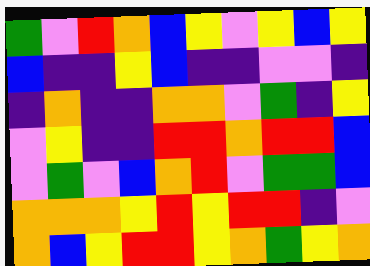[["green", "violet", "red", "orange", "blue", "yellow", "violet", "yellow", "blue", "yellow"], ["blue", "indigo", "indigo", "yellow", "blue", "indigo", "indigo", "violet", "violet", "indigo"], ["indigo", "orange", "indigo", "indigo", "orange", "orange", "violet", "green", "indigo", "yellow"], ["violet", "yellow", "indigo", "indigo", "red", "red", "orange", "red", "red", "blue"], ["violet", "green", "violet", "blue", "orange", "red", "violet", "green", "green", "blue"], ["orange", "orange", "orange", "yellow", "red", "yellow", "red", "red", "indigo", "violet"], ["orange", "blue", "yellow", "red", "red", "yellow", "orange", "green", "yellow", "orange"]]